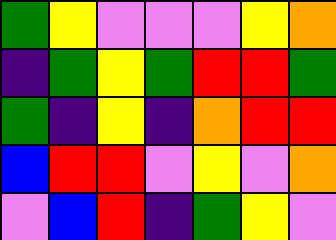[["green", "yellow", "violet", "violet", "violet", "yellow", "orange"], ["indigo", "green", "yellow", "green", "red", "red", "green"], ["green", "indigo", "yellow", "indigo", "orange", "red", "red"], ["blue", "red", "red", "violet", "yellow", "violet", "orange"], ["violet", "blue", "red", "indigo", "green", "yellow", "violet"]]